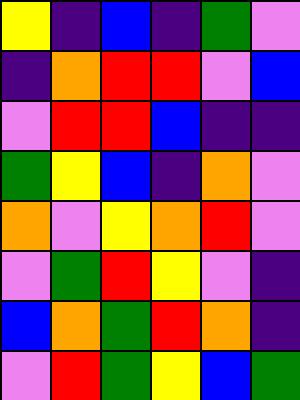[["yellow", "indigo", "blue", "indigo", "green", "violet"], ["indigo", "orange", "red", "red", "violet", "blue"], ["violet", "red", "red", "blue", "indigo", "indigo"], ["green", "yellow", "blue", "indigo", "orange", "violet"], ["orange", "violet", "yellow", "orange", "red", "violet"], ["violet", "green", "red", "yellow", "violet", "indigo"], ["blue", "orange", "green", "red", "orange", "indigo"], ["violet", "red", "green", "yellow", "blue", "green"]]